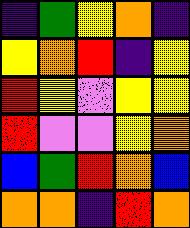[["indigo", "green", "yellow", "orange", "indigo"], ["yellow", "orange", "red", "indigo", "yellow"], ["red", "yellow", "violet", "yellow", "yellow"], ["red", "violet", "violet", "yellow", "orange"], ["blue", "green", "red", "orange", "blue"], ["orange", "orange", "indigo", "red", "orange"]]